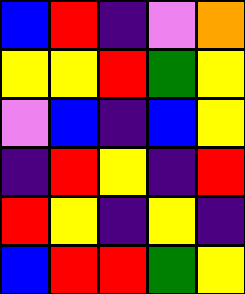[["blue", "red", "indigo", "violet", "orange"], ["yellow", "yellow", "red", "green", "yellow"], ["violet", "blue", "indigo", "blue", "yellow"], ["indigo", "red", "yellow", "indigo", "red"], ["red", "yellow", "indigo", "yellow", "indigo"], ["blue", "red", "red", "green", "yellow"]]